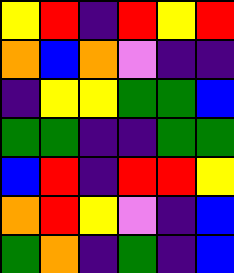[["yellow", "red", "indigo", "red", "yellow", "red"], ["orange", "blue", "orange", "violet", "indigo", "indigo"], ["indigo", "yellow", "yellow", "green", "green", "blue"], ["green", "green", "indigo", "indigo", "green", "green"], ["blue", "red", "indigo", "red", "red", "yellow"], ["orange", "red", "yellow", "violet", "indigo", "blue"], ["green", "orange", "indigo", "green", "indigo", "blue"]]